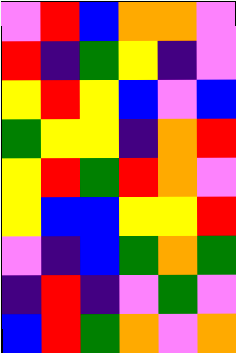[["violet", "red", "blue", "orange", "orange", "violet"], ["red", "indigo", "green", "yellow", "indigo", "violet"], ["yellow", "red", "yellow", "blue", "violet", "blue"], ["green", "yellow", "yellow", "indigo", "orange", "red"], ["yellow", "red", "green", "red", "orange", "violet"], ["yellow", "blue", "blue", "yellow", "yellow", "red"], ["violet", "indigo", "blue", "green", "orange", "green"], ["indigo", "red", "indigo", "violet", "green", "violet"], ["blue", "red", "green", "orange", "violet", "orange"]]